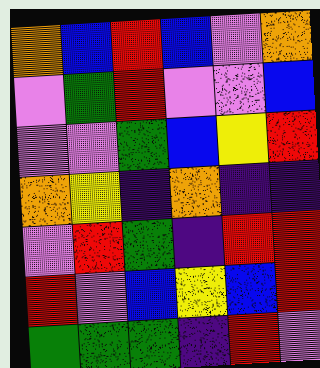[["orange", "blue", "red", "blue", "violet", "orange"], ["violet", "green", "red", "violet", "violet", "blue"], ["violet", "violet", "green", "blue", "yellow", "red"], ["orange", "yellow", "indigo", "orange", "indigo", "indigo"], ["violet", "red", "green", "indigo", "red", "red"], ["red", "violet", "blue", "yellow", "blue", "red"], ["green", "green", "green", "indigo", "red", "violet"]]